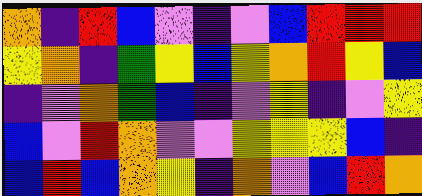[["orange", "indigo", "red", "blue", "violet", "indigo", "violet", "blue", "red", "red", "red"], ["yellow", "orange", "indigo", "green", "yellow", "blue", "yellow", "orange", "red", "yellow", "blue"], ["indigo", "violet", "orange", "green", "blue", "indigo", "violet", "yellow", "indigo", "violet", "yellow"], ["blue", "violet", "red", "orange", "violet", "violet", "yellow", "yellow", "yellow", "blue", "indigo"], ["blue", "red", "blue", "orange", "yellow", "indigo", "orange", "violet", "blue", "red", "orange"]]